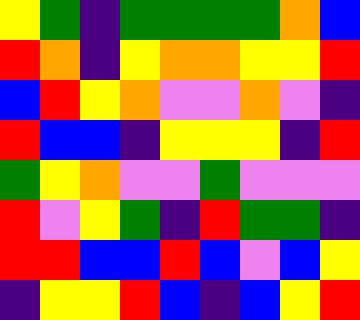[["yellow", "green", "indigo", "green", "green", "green", "green", "orange", "blue"], ["red", "orange", "indigo", "yellow", "orange", "orange", "yellow", "yellow", "red"], ["blue", "red", "yellow", "orange", "violet", "violet", "orange", "violet", "indigo"], ["red", "blue", "blue", "indigo", "yellow", "yellow", "yellow", "indigo", "red"], ["green", "yellow", "orange", "violet", "violet", "green", "violet", "violet", "violet"], ["red", "violet", "yellow", "green", "indigo", "red", "green", "green", "indigo"], ["red", "red", "blue", "blue", "red", "blue", "violet", "blue", "yellow"], ["indigo", "yellow", "yellow", "red", "blue", "indigo", "blue", "yellow", "red"]]